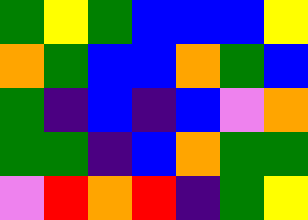[["green", "yellow", "green", "blue", "blue", "blue", "yellow"], ["orange", "green", "blue", "blue", "orange", "green", "blue"], ["green", "indigo", "blue", "indigo", "blue", "violet", "orange"], ["green", "green", "indigo", "blue", "orange", "green", "green"], ["violet", "red", "orange", "red", "indigo", "green", "yellow"]]